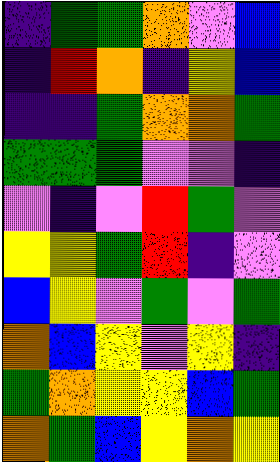[["indigo", "green", "green", "orange", "violet", "blue"], ["indigo", "red", "orange", "indigo", "yellow", "blue"], ["indigo", "indigo", "green", "orange", "orange", "green"], ["green", "green", "green", "violet", "violet", "indigo"], ["violet", "indigo", "violet", "red", "green", "violet"], ["yellow", "yellow", "green", "red", "indigo", "violet"], ["blue", "yellow", "violet", "green", "violet", "green"], ["orange", "blue", "yellow", "violet", "yellow", "indigo"], ["green", "orange", "yellow", "yellow", "blue", "green"], ["orange", "green", "blue", "yellow", "orange", "yellow"]]